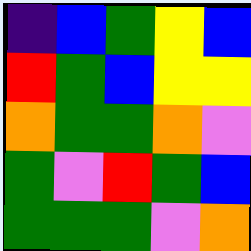[["indigo", "blue", "green", "yellow", "blue"], ["red", "green", "blue", "yellow", "yellow"], ["orange", "green", "green", "orange", "violet"], ["green", "violet", "red", "green", "blue"], ["green", "green", "green", "violet", "orange"]]